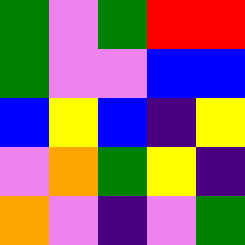[["green", "violet", "green", "red", "red"], ["green", "violet", "violet", "blue", "blue"], ["blue", "yellow", "blue", "indigo", "yellow"], ["violet", "orange", "green", "yellow", "indigo"], ["orange", "violet", "indigo", "violet", "green"]]